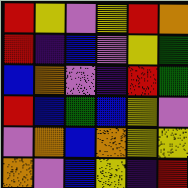[["red", "yellow", "violet", "yellow", "red", "orange"], ["red", "indigo", "blue", "violet", "yellow", "green"], ["blue", "orange", "violet", "indigo", "red", "green"], ["red", "blue", "green", "blue", "yellow", "violet"], ["violet", "orange", "blue", "orange", "yellow", "yellow"], ["orange", "violet", "blue", "yellow", "indigo", "red"]]